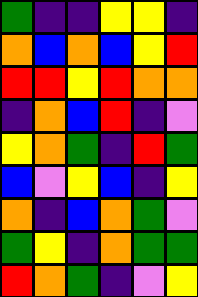[["green", "indigo", "indigo", "yellow", "yellow", "indigo"], ["orange", "blue", "orange", "blue", "yellow", "red"], ["red", "red", "yellow", "red", "orange", "orange"], ["indigo", "orange", "blue", "red", "indigo", "violet"], ["yellow", "orange", "green", "indigo", "red", "green"], ["blue", "violet", "yellow", "blue", "indigo", "yellow"], ["orange", "indigo", "blue", "orange", "green", "violet"], ["green", "yellow", "indigo", "orange", "green", "green"], ["red", "orange", "green", "indigo", "violet", "yellow"]]